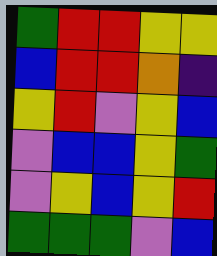[["green", "red", "red", "yellow", "yellow"], ["blue", "red", "red", "orange", "indigo"], ["yellow", "red", "violet", "yellow", "blue"], ["violet", "blue", "blue", "yellow", "green"], ["violet", "yellow", "blue", "yellow", "red"], ["green", "green", "green", "violet", "blue"]]